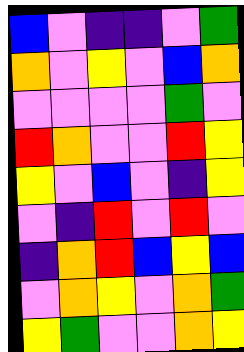[["blue", "violet", "indigo", "indigo", "violet", "green"], ["orange", "violet", "yellow", "violet", "blue", "orange"], ["violet", "violet", "violet", "violet", "green", "violet"], ["red", "orange", "violet", "violet", "red", "yellow"], ["yellow", "violet", "blue", "violet", "indigo", "yellow"], ["violet", "indigo", "red", "violet", "red", "violet"], ["indigo", "orange", "red", "blue", "yellow", "blue"], ["violet", "orange", "yellow", "violet", "orange", "green"], ["yellow", "green", "violet", "violet", "orange", "yellow"]]